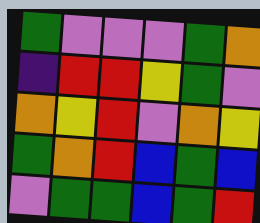[["green", "violet", "violet", "violet", "green", "orange"], ["indigo", "red", "red", "yellow", "green", "violet"], ["orange", "yellow", "red", "violet", "orange", "yellow"], ["green", "orange", "red", "blue", "green", "blue"], ["violet", "green", "green", "blue", "green", "red"]]